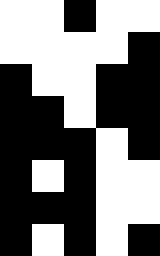[["white", "white", "black", "white", "white"], ["white", "white", "white", "white", "black"], ["black", "white", "white", "black", "black"], ["black", "black", "white", "black", "black"], ["black", "black", "black", "white", "black"], ["black", "white", "black", "white", "white"], ["black", "black", "black", "white", "white"], ["black", "white", "black", "white", "black"]]